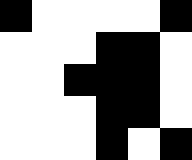[["black", "white", "white", "white", "white", "black"], ["white", "white", "white", "black", "black", "white"], ["white", "white", "black", "black", "black", "white"], ["white", "white", "white", "black", "black", "white"], ["white", "white", "white", "black", "white", "black"]]